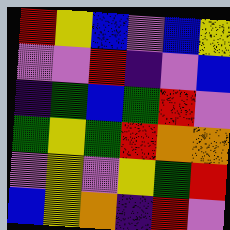[["red", "yellow", "blue", "violet", "blue", "yellow"], ["violet", "violet", "red", "indigo", "violet", "blue"], ["indigo", "green", "blue", "green", "red", "violet"], ["green", "yellow", "green", "red", "orange", "orange"], ["violet", "yellow", "violet", "yellow", "green", "red"], ["blue", "yellow", "orange", "indigo", "red", "violet"]]